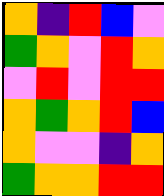[["orange", "indigo", "red", "blue", "violet"], ["green", "orange", "violet", "red", "orange"], ["violet", "red", "violet", "red", "red"], ["orange", "green", "orange", "red", "blue"], ["orange", "violet", "violet", "indigo", "orange"], ["green", "orange", "orange", "red", "red"]]